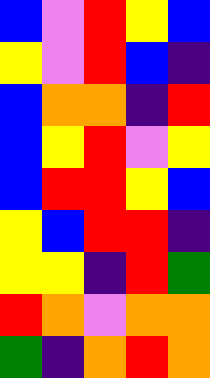[["blue", "violet", "red", "yellow", "blue"], ["yellow", "violet", "red", "blue", "indigo"], ["blue", "orange", "orange", "indigo", "red"], ["blue", "yellow", "red", "violet", "yellow"], ["blue", "red", "red", "yellow", "blue"], ["yellow", "blue", "red", "red", "indigo"], ["yellow", "yellow", "indigo", "red", "green"], ["red", "orange", "violet", "orange", "orange"], ["green", "indigo", "orange", "red", "orange"]]